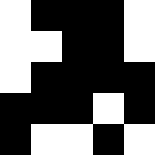[["white", "black", "black", "black", "white"], ["white", "white", "black", "black", "white"], ["white", "black", "black", "black", "black"], ["black", "black", "black", "white", "black"], ["black", "white", "white", "black", "white"]]